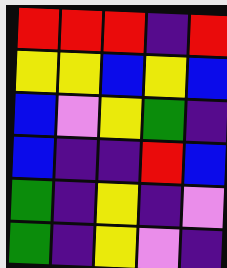[["red", "red", "red", "indigo", "red"], ["yellow", "yellow", "blue", "yellow", "blue"], ["blue", "violet", "yellow", "green", "indigo"], ["blue", "indigo", "indigo", "red", "blue"], ["green", "indigo", "yellow", "indigo", "violet"], ["green", "indigo", "yellow", "violet", "indigo"]]